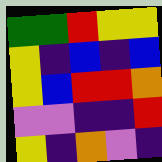[["green", "green", "red", "yellow", "yellow"], ["yellow", "indigo", "blue", "indigo", "blue"], ["yellow", "blue", "red", "red", "orange"], ["violet", "violet", "indigo", "indigo", "red"], ["yellow", "indigo", "orange", "violet", "indigo"]]